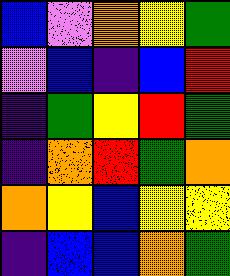[["blue", "violet", "orange", "yellow", "green"], ["violet", "blue", "indigo", "blue", "red"], ["indigo", "green", "yellow", "red", "green"], ["indigo", "orange", "red", "green", "orange"], ["orange", "yellow", "blue", "yellow", "yellow"], ["indigo", "blue", "blue", "orange", "green"]]